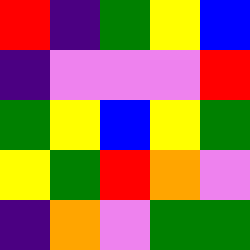[["red", "indigo", "green", "yellow", "blue"], ["indigo", "violet", "violet", "violet", "red"], ["green", "yellow", "blue", "yellow", "green"], ["yellow", "green", "red", "orange", "violet"], ["indigo", "orange", "violet", "green", "green"]]